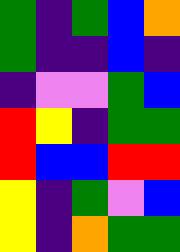[["green", "indigo", "green", "blue", "orange"], ["green", "indigo", "indigo", "blue", "indigo"], ["indigo", "violet", "violet", "green", "blue"], ["red", "yellow", "indigo", "green", "green"], ["red", "blue", "blue", "red", "red"], ["yellow", "indigo", "green", "violet", "blue"], ["yellow", "indigo", "orange", "green", "green"]]